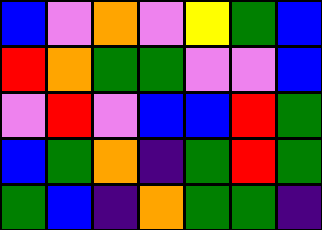[["blue", "violet", "orange", "violet", "yellow", "green", "blue"], ["red", "orange", "green", "green", "violet", "violet", "blue"], ["violet", "red", "violet", "blue", "blue", "red", "green"], ["blue", "green", "orange", "indigo", "green", "red", "green"], ["green", "blue", "indigo", "orange", "green", "green", "indigo"]]